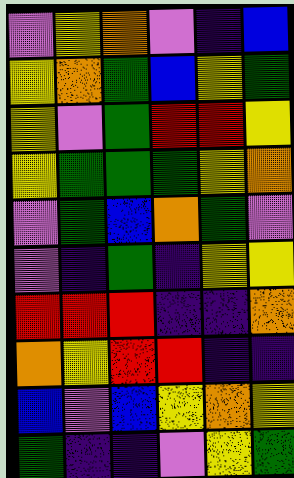[["violet", "yellow", "orange", "violet", "indigo", "blue"], ["yellow", "orange", "green", "blue", "yellow", "green"], ["yellow", "violet", "green", "red", "red", "yellow"], ["yellow", "green", "green", "green", "yellow", "orange"], ["violet", "green", "blue", "orange", "green", "violet"], ["violet", "indigo", "green", "indigo", "yellow", "yellow"], ["red", "red", "red", "indigo", "indigo", "orange"], ["orange", "yellow", "red", "red", "indigo", "indigo"], ["blue", "violet", "blue", "yellow", "orange", "yellow"], ["green", "indigo", "indigo", "violet", "yellow", "green"]]